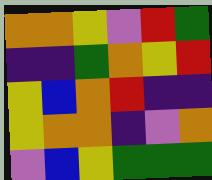[["orange", "orange", "yellow", "violet", "red", "green"], ["indigo", "indigo", "green", "orange", "yellow", "red"], ["yellow", "blue", "orange", "red", "indigo", "indigo"], ["yellow", "orange", "orange", "indigo", "violet", "orange"], ["violet", "blue", "yellow", "green", "green", "green"]]